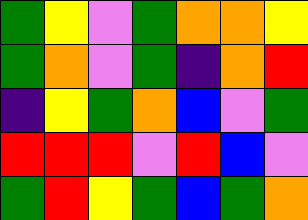[["green", "yellow", "violet", "green", "orange", "orange", "yellow"], ["green", "orange", "violet", "green", "indigo", "orange", "red"], ["indigo", "yellow", "green", "orange", "blue", "violet", "green"], ["red", "red", "red", "violet", "red", "blue", "violet"], ["green", "red", "yellow", "green", "blue", "green", "orange"]]